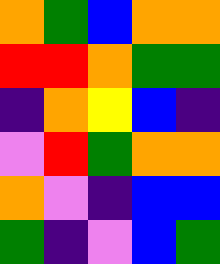[["orange", "green", "blue", "orange", "orange"], ["red", "red", "orange", "green", "green"], ["indigo", "orange", "yellow", "blue", "indigo"], ["violet", "red", "green", "orange", "orange"], ["orange", "violet", "indigo", "blue", "blue"], ["green", "indigo", "violet", "blue", "green"]]